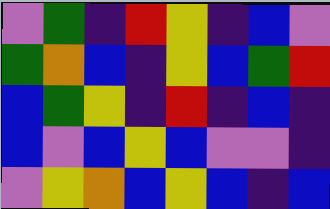[["violet", "green", "indigo", "red", "yellow", "indigo", "blue", "violet"], ["green", "orange", "blue", "indigo", "yellow", "blue", "green", "red"], ["blue", "green", "yellow", "indigo", "red", "indigo", "blue", "indigo"], ["blue", "violet", "blue", "yellow", "blue", "violet", "violet", "indigo"], ["violet", "yellow", "orange", "blue", "yellow", "blue", "indigo", "blue"]]